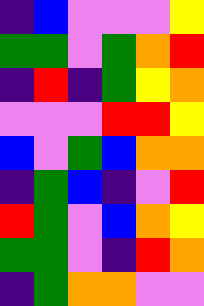[["indigo", "blue", "violet", "violet", "violet", "yellow"], ["green", "green", "violet", "green", "orange", "red"], ["indigo", "red", "indigo", "green", "yellow", "orange"], ["violet", "violet", "violet", "red", "red", "yellow"], ["blue", "violet", "green", "blue", "orange", "orange"], ["indigo", "green", "blue", "indigo", "violet", "red"], ["red", "green", "violet", "blue", "orange", "yellow"], ["green", "green", "violet", "indigo", "red", "orange"], ["indigo", "green", "orange", "orange", "violet", "violet"]]